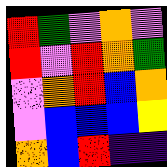[["red", "green", "violet", "orange", "violet"], ["red", "violet", "red", "orange", "green"], ["violet", "orange", "red", "blue", "orange"], ["violet", "blue", "blue", "blue", "yellow"], ["orange", "blue", "red", "indigo", "indigo"]]